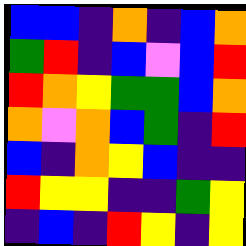[["blue", "blue", "indigo", "orange", "indigo", "blue", "orange"], ["green", "red", "indigo", "blue", "violet", "blue", "red"], ["red", "orange", "yellow", "green", "green", "blue", "orange"], ["orange", "violet", "orange", "blue", "green", "indigo", "red"], ["blue", "indigo", "orange", "yellow", "blue", "indigo", "indigo"], ["red", "yellow", "yellow", "indigo", "indigo", "green", "yellow"], ["indigo", "blue", "indigo", "red", "yellow", "indigo", "yellow"]]